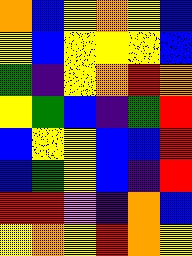[["orange", "blue", "yellow", "orange", "yellow", "blue"], ["yellow", "blue", "yellow", "yellow", "yellow", "blue"], ["green", "indigo", "yellow", "orange", "red", "orange"], ["yellow", "green", "blue", "indigo", "green", "red"], ["blue", "yellow", "yellow", "blue", "blue", "red"], ["blue", "green", "yellow", "blue", "indigo", "red"], ["red", "red", "violet", "indigo", "orange", "blue"], ["yellow", "orange", "yellow", "red", "orange", "yellow"]]